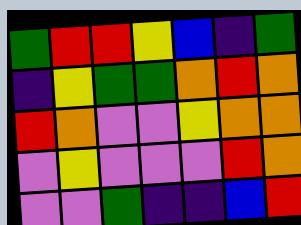[["green", "red", "red", "yellow", "blue", "indigo", "green"], ["indigo", "yellow", "green", "green", "orange", "red", "orange"], ["red", "orange", "violet", "violet", "yellow", "orange", "orange"], ["violet", "yellow", "violet", "violet", "violet", "red", "orange"], ["violet", "violet", "green", "indigo", "indigo", "blue", "red"]]